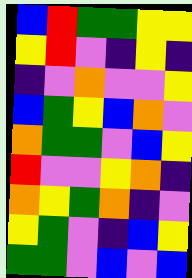[["blue", "red", "green", "green", "yellow", "yellow"], ["yellow", "red", "violet", "indigo", "yellow", "indigo"], ["indigo", "violet", "orange", "violet", "violet", "yellow"], ["blue", "green", "yellow", "blue", "orange", "violet"], ["orange", "green", "green", "violet", "blue", "yellow"], ["red", "violet", "violet", "yellow", "orange", "indigo"], ["orange", "yellow", "green", "orange", "indigo", "violet"], ["yellow", "green", "violet", "indigo", "blue", "yellow"], ["green", "green", "violet", "blue", "violet", "blue"]]